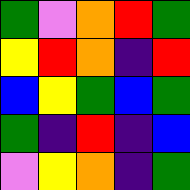[["green", "violet", "orange", "red", "green"], ["yellow", "red", "orange", "indigo", "red"], ["blue", "yellow", "green", "blue", "green"], ["green", "indigo", "red", "indigo", "blue"], ["violet", "yellow", "orange", "indigo", "green"]]